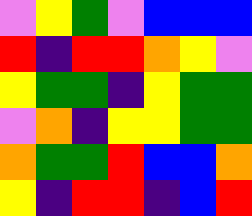[["violet", "yellow", "green", "violet", "blue", "blue", "blue"], ["red", "indigo", "red", "red", "orange", "yellow", "violet"], ["yellow", "green", "green", "indigo", "yellow", "green", "green"], ["violet", "orange", "indigo", "yellow", "yellow", "green", "green"], ["orange", "green", "green", "red", "blue", "blue", "orange"], ["yellow", "indigo", "red", "red", "indigo", "blue", "red"]]